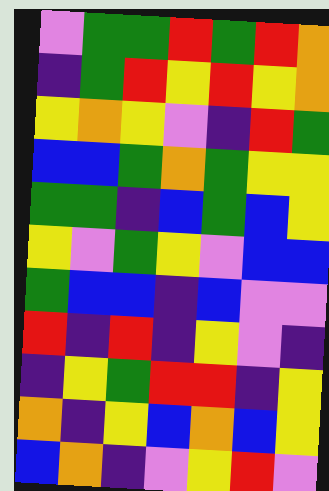[["violet", "green", "green", "red", "green", "red", "orange"], ["indigo", "green", "red", "yellow", "red", "yellow", "orange"], ["yellow", "orange", "yellow", "violet", "indigo", "red", "green"], ["blue", "blue", "green", "orange", "green", "yellow", "yellow"], ["green", "green", "indigo", "blue", "green", "blue", "yellow"], ["yellow", "violet", "green", "yellow", "violet", "blue", "blue"], ["green", "blue", "blue", "indigo", "blue", "violet", "violet"], ["red", "indigo", "red", "indigo", "yellow", "violet", "indigo"], ["indigo", "yellow", "green", "red", "red", "indigo", "yellow"], ["orange", "indigo", "yellow", "blue", "orange", "blue", "yellow"], ["blue", "orange", "indigo", "violet", "yellow", "red", "violet"]]